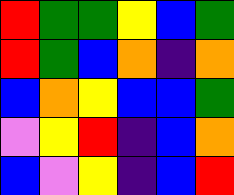[["red", "green", "green", "yellow", "blue", "green"], ["red", "green", "blue", "orange", "indigo", "orange"], ["blue", "orange", "yellow", "blue", "blue", "green"], ["violet", "yellow", "red", "indigo", "blue", "orange"], ["blue", "violet", "yellow", "indigo", "blue", "red"]]